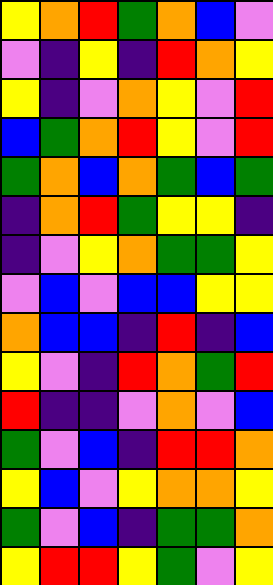[["yellow", "orange", "red", "green", "orange", "blue", "violet"], ["violet", "indigo", "yellow", "indigo", "red", "orange", "yellow"], ["yellow", "indigo", "violet", "orange", "yellow", "violet", "red"], ["blue", "green", "orange", "red", "yellow", "violet", "red"], ["green", "orange", "blue", "orange", "green", "blue", "green"], ["indigo", "orange", "red", "green", "yellow", "yellow", "indigo"], ["indigo", "violet", "yellow", "orange", "green", "green", "yellow"], ["violet", "blue", "violet", "blue", "blue", "yellow", "yellow"], ["orange", "blue", "blue", "indigo", "red", "indigo", "blue"], ["yellow", "violet", "indigo", "red", "orange", "green", "red"], ["red", "indigo", "indigo", "violet", "orange", "violet", "blue"], ["green", "violet", "blue", "indigo", "red", "red", "orange"], ["yellow", "blue", "violet", "yellow", "orange", "orange", "yellow"], ["green", "violet", "blue", "indigo", "green", "green", "orange"], ["yellow", "red", "red", "yellow", "green", "violet", "yellow"]]